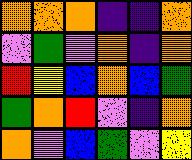[["orange", "orange", "orange", "indigo", "indigo", "orange"], ["violet", "green", "violet", "orange", "indigo", "orange"], ["red", "yellow", "blue", "orange", "blue", "green"], ["green", "orange", "red", "violet", "indigo", "orange"], ["orange", "violet", "blue", "green", "violet", "yellow"]]